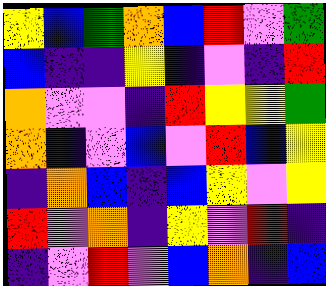[["yellow", "blue", "green", "orange", "blue", "red", "violet", "green"], ["blue", "indigo", "indigo", "yellow", "indigo", "violet", "indigo", "red"], ["orange", "violet", "violet", "indigo", "red", "yellow", "yellow", "green"], ["orange", "indigo", "violet", "blue", "violet", "red", "blue", "yellow"], ["indigo", "orange", "blue", "indigo", "blue", "yellow", "violet", "yellow"], ["red", "violet", "orange", "indigo", "yellow", "violet", "red", "indigo"], ["indigo", "violet", "red", "violet", "blue", "orange", "indigo", "blue"]]